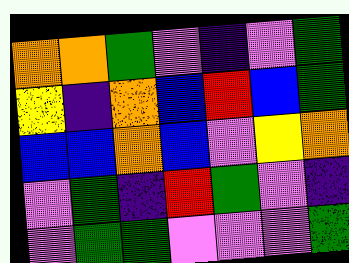[["orange", "orange", "green", "violet", "indigo", "violet", "green"], ["yellow", "indigo", "orange", "blue", "red", "blue", "green"], ["blue", "blue", "orange", "blue", "violet", "yellow", "orange"], ["violet", "green", "indigo", "red", "green", "violet", "indigo"], ["violet", "green", "green", "violet", "violet", "violet", "green"]]